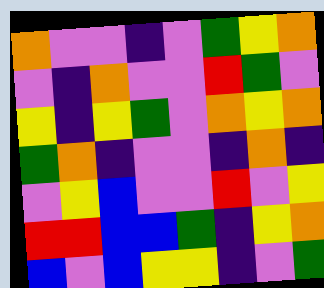[["orange", "violet", "violet", "indigo", "violet", "green", "yellow", "orange"], ["violet", "indigo", "orange", "violet", "violet", "red", "green", "violet"], ["yellow", "indigo", "yellow", "green", "violet", "orange", "yellow", "orange"], ["green", "orange", "indigo", "violet", "violet", "indigo", "orange", "indigo"], ["violet", "yellow", "blue", "violet", "violet", "red", "violet", "yellow"], ["red", "red", "blue", "blue", "green", "indigo", "yellow", "orange"], ["blue", "violet", "blue", "yellow", "yellow", "indigo", "violet", "green"]]